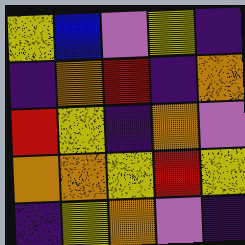[["yellow", "blue", "violet", "yellow", "indigo"], ["indigo", "orange", "red", "indigo", "orange"], ["red", "yellow", "indigo", "orange", "violet"], ["orange", "orange", "yellow", "red", "yellow"], ["indigo", "yellow", "orange", "violet", "indigo"]]